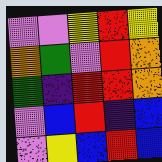[["violet", "violet", "yellow", "red", "yellow"], ["orange", "green", "violet", "red", "orange"], ["green", "indigo", "red", "red", "orange"], ["violet", "blue", "red", "indigo", "blue"], ["violet", "yellow", "blue", "red", "blue"]]